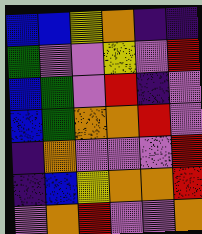[["blue", "blue", "yellow", "orange", "indigo", "indigo"], ["green", "violet", "violet", "yellow", "violet", "red"], ["blue", "green", "violet", "red", "indigo", "violet"], ["blue", "green", "orange", "orange", "red", "violet"], ["indigo", "orange", "violet", "violet", "violet", "red"], ["indigo", "blue", "yellow", "orange", "orange", "red"], ["violet", "orange", "red", "violet", "violet", "orange"]]